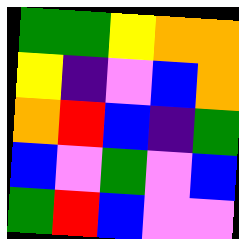[["green", "green", "yellow", "orange", "orange"], ["yellow", "indigo", "violet", "blue", "orange"], ["orange", "red", "blue", "indigo", "green"], ["blue", "violet", "green", "violet", "blue"], ["green", "red", "blue", "violet", "violet"]]